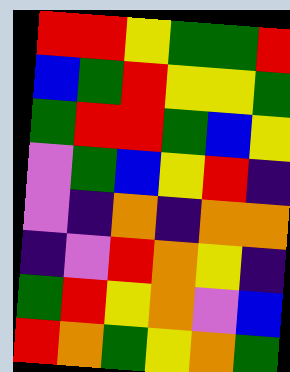[["red", "red", "yellow", "green", "green", "red"], ["blue", "green", "red", "yellow", "yellow", "green"], ["green", "red", "red", "green", "blue", "yellow"], ["violet", "green", "blue", "yellow", "red", "indigo"], ["violet", "indigo", "orange", "indigo", "orange", "orange"], ["indigo", "violet", "red", "orange", "yellow", "indigo"], ["green", "red", "yellow", "orange", "violet", "blue"], ["red", "orange", "green", "yellow", "orange", "green"]]